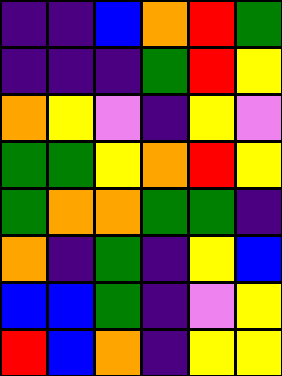[["indigo", "indigo", "blue", "orange", "red", "green"], ["indigo", "indigo", "indigo", "green", "red", "yellow"], ["orange", "yellow", "violet", "indigo", "yellow", "violet"], ["green", "green", "yellow", "orange", "red", "yellow"], ["green", "orange", "orange", "green", "green", "indigo"], ["orange", "indigo", "green", "indigo", "yellow", "blue"], ["blue", "blue", "green", "indigo", "violet", "yellow"], ["red", "blue", "orange", "indigo", "yellow", "yellow"]]